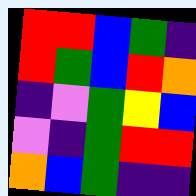[["red", "red", "blue", "green", "indigo"], ["red", "green", "blue", "red", "orange"], ["indigo", "violet", "green", "yellow", "blue"], ["violet", "indigo", "green", "red", "red"], ["orange", "blue", "green", "indigo", "indigo"]]